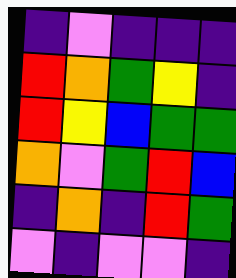[["indigo", "violet", "indigo", "indigo", "indigo"], ["red", "orange", "green", "yellow", "indigo"], ["red", "yellow", "blue", "green", "green"], ["orange", "violet", "green", "red", "blue"], ["indigo", "orange", "indigo", "red", "green"], ["violet", "indigo", "violet", "violet", "indigo"]]